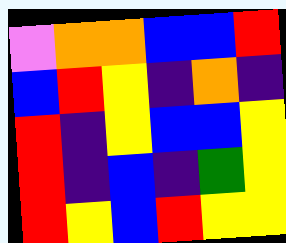[["violet", "orange", "orange", "blue", "blue", "red"], ["blue", "red", "yellow", "indigo", "orange", "indigo"], ["red", "indigo", "yellow", "blue", "blue", "yellow"], ["red", "indigo", "blue", "indigo", "green", "yellow"], ["red", "yellow", "blue", "red", "yellow", "yellow"]]